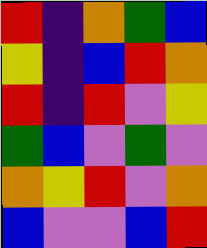[["red", "indigo", "orange", "green", "blue"], ["yellow", "indigo", "blue", "red", "orange"], ["red", "indigo", "red", "violet", "yellow"], ["green", "blue", "violet", "green", "violet"], ["orange", "yellow", "red", "violet", "orange"], ["blue", "violet", "violet", "blue", "red"]]